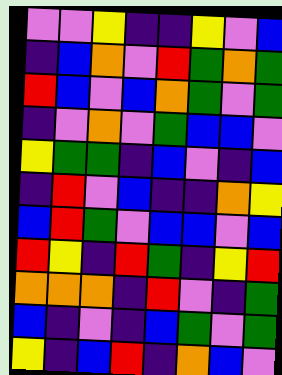[["violet", "violet", "yellow", "indigo", "indigo", "yellow", "violet", "blue"], ["indigo", "blue", "orange", "violet", "red", "green", "orange", "green"], ["red", "blue", "violet", "blue", "orange", "green", "violet", "green"], ["indigo", "violet", "orange", "violet", "green", "blue", "blue", "violet"], ["yellow", "green", "green", "indigo", "blue", "violet", "indigo", "blue"], ["indigo", "red", "violet", "blue", "indigo", "indigo", "orange", "yellow"], ["blue", "red", "green", "violet", "blue", "blue", "violet", "blue"], ["red", "yellow", "indigo", "red", "green", "indigo", "yellow", "red"], ["orange", "orange", "orange", "indigo", "red", "violet", "indigo", "green"], ["blue", "indigo", "violet", "indigo", "blue", "green", "violet", "green"], ["yellow", "indigo", "blue", "red", "indigo", "orange", "blue", "violet"]]